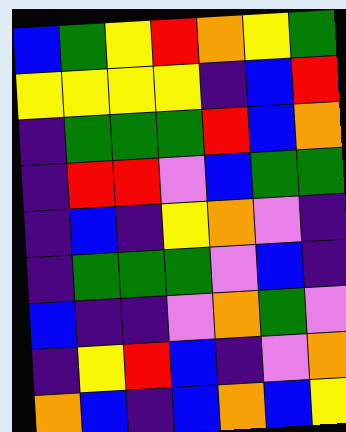[["blue", "green", "yellow", "red", "orange", "yellow", "green"], ["yellow", "yellow", "yellow", "yellow", "indigo", "blue", "red"], ["indigo", "green", "green", "green", "red", "blue", "orange"], ["indigo", "red", "red", "violet", "blue", "green", "green"], ["indigo", "blue", "indigo", "yellow", "orange", "violet", "indigo"], ["indigo", "green", "green", "green", "violet", "blue", "indigo"], ["blue", "indigo", "indigo", "violet", "orange", "green", "violet"], ["indigo", "yellow", "red", "blue", "indigo", "violet", "orange"], ["orange", "blue", "indigo", "blue", "orange", "blue", "yellow"]]